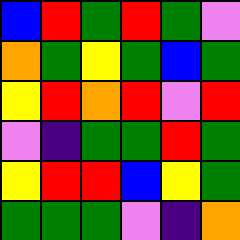[["blue", "red", "green", "red", "green", "violet"], ["orange", "green", "yellow", "green", "blue", "green"], ["yellow", "red", "orange", "red", "violet", "red"], ["violet", "indigo", "green", "green", "red", "green"], ["yellow", "red", "red", "blue", "yellow", "green"], ["green", "green", "green", "violet", "indigo", "orange"]]